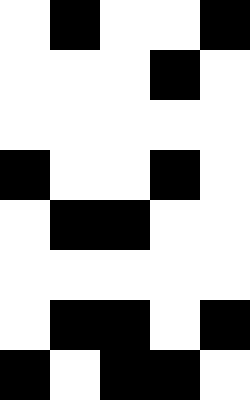[["white", "black", "white", "white", "black"], ["white", "white", "white", "black", "white"], ["white", "white", "white", "white", "white"], ["black", "white", "white", "black", "white"], ["white", "black", "black", "white", "white"], ["white", "white", "white", "white", "white"], ["white", "black", "black", "white", "black"], ["black", "white", "black", "black", "white"]]